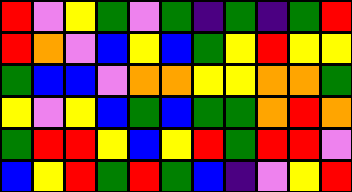[["red", "violet", "yellow", "green", "violet", "green", "indigo", "green", "indigo", "green", "red"], ["red", "orange", "violet", "blue", "yellow", "blue", "green", "yellow", "red", "yellow", "yellow"], ["green", "blue", "blue", "violet", "orange", "orange", "yellow", "yellow", "orange", "orange", "green"], ["yellow", "violet", "yellow", "blue", "green", "blue", "green", "green", "orange", "red", "orange"], ["green", "red", "red", "yellow", "blue", "yellow", "red", "green", "red", "red", "violet"], ["blue", "yellow", "red", "green", "red", "green", "blue", "indigo", "violet", "yellow", "red"]]